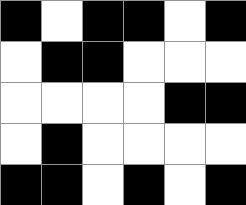[["black", "white", "black", "black", "white", "black"], ["white", "black", "black", "white", "white", "white"], ["white", "white", "white", "white", "black", "black"], ["white", "black", "white", "white", "white", "white"], ["black", "black", "white", "black", "white", "black"]]